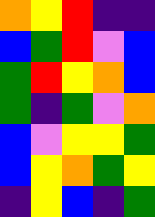[["orange", "yellow", "red", "indigo", "indigo"], ["blue", "green", "red", "violet", "blue"], ["green", "red", "yellow", "orange", "blue"], ["green", "indigo", "green", "violet", "orange"], ["blue", "violet", "yellow", "yellow", "green"], ["blue", "yellow", "orange", "green", "yellow"], ["indigo", "yellow", "blue", "indigo", "green"]]